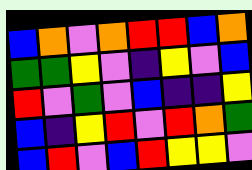[["blue", "orange", "violet", "orange", "red", "red", "blue", "orange"], ["green", "green", "yellow", "violet", "indigo", "yellow", "violet", "blue"], ["red", "violet", "green", "violet", "blue", "indigo", "indigo", "yellow"], ["blue", "indigo", "yellow", "red", "violet", "red", "orange", "green"], ["blue", "red", "violet", "blue", "red", "yellow", "yellow", "violet"]]